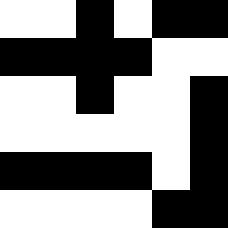[["white", "white", "black", "white", "black", "black"], ["black", "black", "black", "black", "white", "white"], ["white", "white", "black", "white", "white", "black"], ["white", "white", "white", "white", "white", "black"], ["black", "black", "black", "black", "white", "black"], ["white", "white", "white", "white", "black", "black"]]